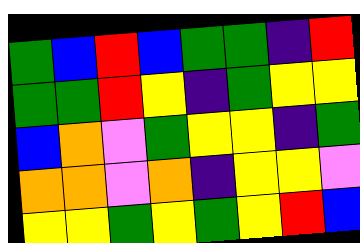[["green", "blue", "red", "blue", "green", "green", "indigo", "red"], ["green", "green", "red", "yellow", "indigo", "green", "yellow", "yellow"], ["blue", "orange", "violet", "green", "yellow", "yellow", "indigo", "green"], ["orange", "orange", "violet", "orange", "indigo", "yellow", "yellow", "violet"], ["yellow", "yellow", "green", "yellow", "green", "yellow", "red", "blue"]]